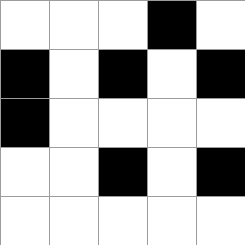[["white", "white", "white", "black", "white"], ["black", "white", "black", "white", "black"], ["black", "white", "white", "white", "white"], ["white", "white", "black", "white", "black"], ["white", "white", "white", "white", "white"]]